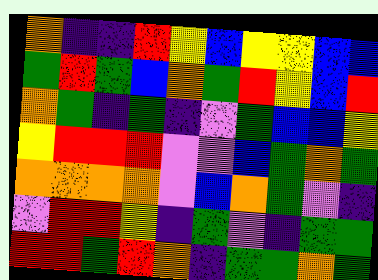[["orange", "indigo", "indigo", "red", "yellow", "blue", "yellow", "yellow", "blue", "blue"], ["green", "red", "green", "blue", "orange", "green", "red", "yellow", "blue", "red"], ["orange", "green", "indigo", "green", "indigo", "violet", "green", "blue", "blue", "yellow"], ["yellow", "red", "red", "red", "violet", "violet", "blue", "green", "orange", "green"], ["orange", "orange", "orange", "orange", "violet", "blue", "orange", "green", "violet", "indigo"], ["violet", "red", "red", "yellow", "indigo", "green", "violet", "indigo", "green", "green"], ["red", "red", "green", "red", "orange", "indigo", "green", "green", "orange", "green"]]